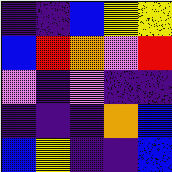[["indigo", "indigo", "blue", "yellow", "yellow"], ["blue", "red", "orange", "violet", "red"], ["violet", "indigo", "violet", "indigo", "indigo"], ["indigo", "indigo", "indigo", "orange", "blue"], ["blue", "yellow", "indigo", "indigo", "blue"]]